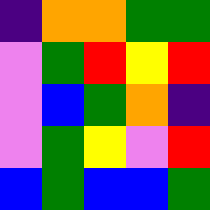[["indigo", "orange", "orange", "green", "green"], ["violet", "green", "red", "yellow", "red"], ["violet", "blue", "green", "orange", "indigo"], ["violet", "green", "yellow", "violet", "red"], ["blue", "green", "blue", "blue", "green"]]